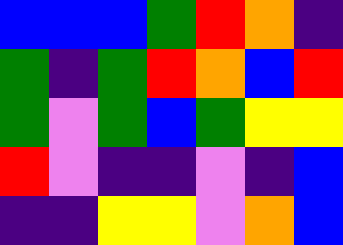[["blue", "blue", "blue", "green", "red", "orange", "indigo"], ["green", "indigo", "green", "red", "orange", "blue", "red"], ["green", "violet", "green", "blue", "green", "yellow", "yellow"], ["red", "violet", "indigo", "indigo", "violet", "indigo", "blue"], ["indigo", "indigo", "yellow", "yellow", "violet", "orange", "blue"]]